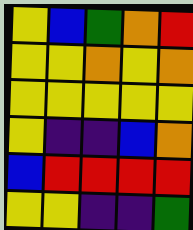[["yellow", "blue", "green", "orange", "red"], ["yellow", "yellow", "orange", "yellow", "orange"], ["yellow", "yellow", "yellow", "yellow", "yellow"], ["yellow", "indigo", "indigo", "blue", "orange"], ["blue", "red", "red", "red", "red"], ["yellow", "yellow", "indigo", "indigo", "green"]]